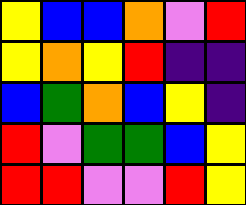[["yellow", "blue", "blue", "orange", "violet", "red"], ["yellow", "orange", "yellow", "red", "indigo", "indigo"], ["blue", "green", "orange", "blue", "yellow", "indigo"], ["red", "violet", "green", "green", "blue", "yellow"], ["red", "red", "violet", "violet", "red", "yellow"]]